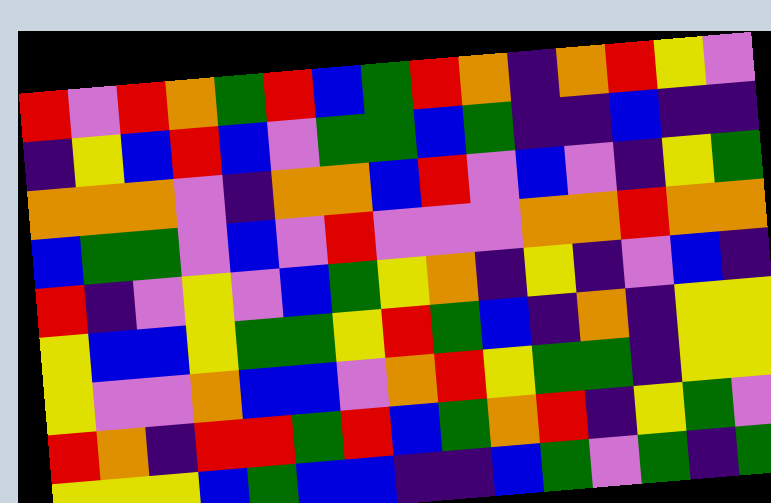[["red", "violet", "red", "orange", "green", "red", "blue", "green", "red", "orange", "indigo", "orange", "red", "yellow", "violet"], ["indigo", "yellow", "blue", "red", "blue", "violet", "green", "green", "blue", "green", "indigo", "indigo", "blue", "indigo", "indigo"], ["orange", "orange", "orange", "violet", "indigo", "orange", "orange", "blue", "red", "violet", "blue", "violet", "indigo", "yellow", "green"], ["blue", "green", "green", "violet", "blue", "violet", "red", "violet", "violet", "violet", "orange", "orange", "red", "orange", "orange"], ["red", "indigo", "violet", "yellow", "violet", "blue", "green", "yellow", "orange", "indigo", "yellow", "indigo", "violet", "blue", "indigo"], ["yellow", "blue", "blue", "yellow", "green", "green", "yellow", "red", "green", "blue", "indigo", "orange", "indigo", "yellow", "yellow"], ["yellow", "violet", "violet", "orange", "blue", "blue", "violet", "orange", "red", "yellow", "green", "green", "indigo", "yellow", "yellow"], ["red", "orange", "indigo", "red", "red", "green", "red", "blue", "green", "orange", "red", "indigo", "yellow", "green", "violet"], ["yellow", "yellow", "yellow", "blue", "green", "blue", "blue", "indigo", "indigo", "blue", "green", "violet", "green", "indigo", "green"]]